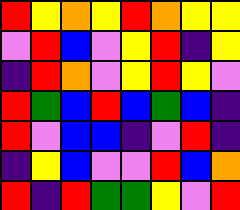[["red", "yellow", "orange", "yellow", "red", "orange", "yellow", "yellow"], ["violet", "red", "blue", "violet", "yellow", "red", "indigo", "yellow"], ["indigo", "red", "orange", "violet", "yellow", "red", "yellow", "violet"], ["red", "green", "blue", "red", "blue", "green", "blue", "indigo"], ["red", "violet", "blue", "blue", "indigo", "violet", "red", "indigo"], ["indigo", "yellow", "blue", "violet", "violet", "red", "blue", "orange"], ["red", "indigo", "red", "green", "green", "yellow", "violet", "red"]]